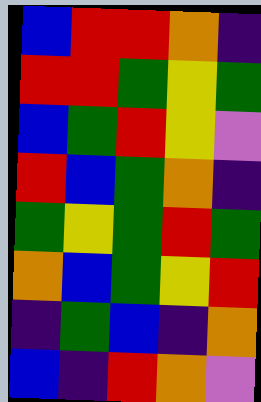[["blue", "red", "red", "orange", "indigo"], ["red", "red", "green", "yellow", "green"], ["blue", "green", "red", "yellow", "violet"], ["red", "blue", "green", "orange", "indigo"], ["green", "yellow", "green", "red", "green"], ["orange", "blue", "green", "yellow", "red"], ["indigo", "green", "blue", "indigo", "orange"], ["blue", "indigo", "red", "orange", "violet"]]